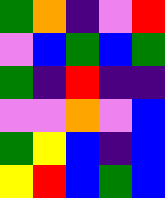[["green", "orange", "indigo", "violet", "red"], ["violet", "blue", "green", "blue", "green"], ["green", "indigo", "red", "indigo", "indigo"], ["violet", "violet", "orange", "violet", "blue"], ["green", "yellow", "blue", "indigo", "blue"], ["yellow", "red", "blue", "green", "blue"]]